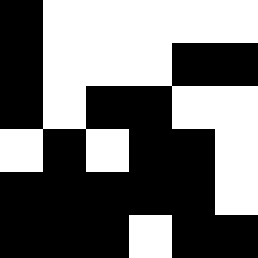[["black", "white", "white", "white", "white", "white"], ["black", "white", "white", "white", "black", "black"], ["black", "white", "black", "black", "white", "white"], ["white", "black", "white", "black", "black", "white"], ["black", "black", "black", "black", "black", "white"], ["black", "black", "black", "white", "black", "black"]]